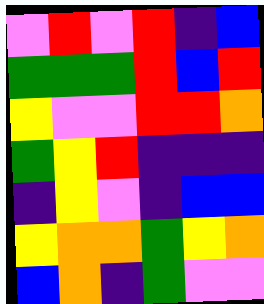[["violet", "red", "violet", "red", "indigo", "blue"], ["green", "green", "green", "red", "blue", "red"], ["yellow", "violet", "violet", "red", "red", "orange"], ["green", "yellow", "red", "indigo", "indigo", "indigo"], ["indigo", "yellow", "violet", "indigo", "blue", "blue"], ["yellow", "orange", "orange", "green", "yellow", "orange"], ["blue", "orange", "indigo", "green", "violet", "violet"]]